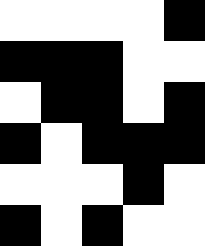[["white", "white", "white", "white", "black"], ["black", "black", "black", "white", "white"], ["white", "black", "black", "white", "black"], ["black", "white", "black", "black", "black"], ["white", "white", "white", "black", "white"], ["black", "white", "black", "white", "white"]]